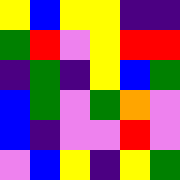[["yellow", "blue", "yellow", "yellow", "indigo", "indigo"], ["green", "red", "violet", "yellow", "red", "red"], ["indigo", "green", "indigo", "yellow", "blue", "green"], ["blue", "green", "violet", "green", "orange", "violet"], ["blue", "indigo", "violet", "violet", "red", "violet"], ["violet", "blue", "yellow", "indigo", "yellow", "green"]]